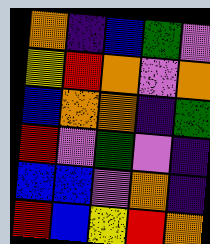[["orange", "indigo", "blue", "green", "violet"], ["yellow", "red", "orange", "violet", "orange"], ["blue", "orange", "orange", "indigo", "green"], ["red", "violet", "green", "violet", "indigo"], ["blue", "blue", "violet", "orange", "indigo"], ["red", "blue", "yellow", "red", "orange"]]